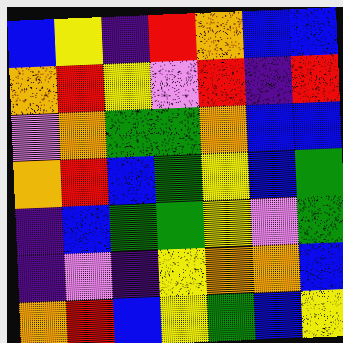[["blue", "yellow", "indigo", "red", "orange", "blue", "blue"], ["orange", "red", "yellow", "violet", "red", "indigo", "red"], ["violet", "orange", "green", "green", "orange", "blue", "blue"], ["orange", "red", "blue", "green", "yellow", "blue", "green"], ["indigo", "blue", "green", "green", "yellow", "violet", "green"], ["indigo", "violet", "indigo", "yellow", "orange", "orange", "blue"], ["orange", "red", "blue", "yellow", "green", "blue", "yellow"]]